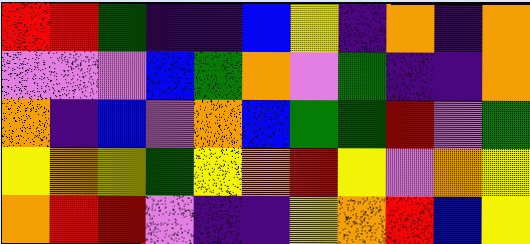[["red", "red", "green", "indigo", "indigo", "blue", "yellow", "indigo", "orange", "indigo", "orange"], ["violet", "violet", "violet", "blue", "green", "orange", "violet", "green", "indigo", "indigo", "orange"], ["orange", "indigo", "blue", "violet", "orange", "blue", "green", "green", "red", "violet", "green"], ["yellow", "orange", "yellow", "green", "yellow", "orange", "red", "yellow", "violet", "orange", "yellow"], ["orange", "red", "red", "violet", "indigo", "indigo", "yellow", "orange", "red", "blue", "yellow"]]